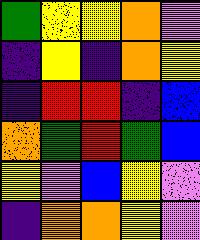[["green", "yellow", "yellow", "orange", "violet"], ["indigo", "yellow", "indigo", "orange", "yellow"], ["indigo", "red", "red", "indigo", "blue"], ["orange", "green", "red", "green", "blue"], ["yellow", "violet", "blue", "yellow", "violet"], ["indigo", "orange", "orange", "yellow", "violet"]]